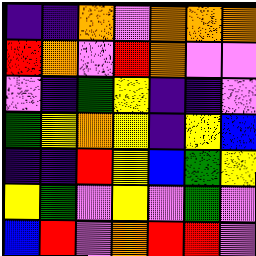[["indigo", "indigo", "orange", "violet", "orange", "orange", "orange"], ["red", "orange", "violet", "red", "orange", "violet", "violet"], ["violet", "indigo", "green", "yellow", "indigo", "indigo", "violet"], ["green", "yellow", "orange", "yellow", "indigo", "yellow", "blue"], ["indigo", "indigo", "red", "yellow", "blue", "green", "yellow"], ["yellow", "green", "violet", "yellow", "violet", "green", "violet"], ["blue", "red", "violet", "orange", "red", "red", "violet"]]